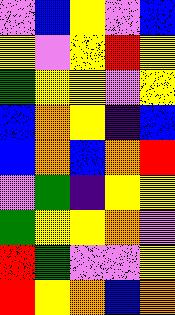[["violet", "blue", "yellow", "violet", "blue"], ["yellow", "violet", "yellow", "red", "yellow"], ["green", "yellow", "yellow", "violet", "yellow"], ["blue", "orange", "yellow", "indigo", "blue"], ["blue", "orange", "blue", "orange", "red"], ["violet", "green", "indigo", "yellow", "yellow"], ["green", "yellow", "yellow", "orange", "violet"], ["red", "green", "violet", "violet", "yellow"], ["red", "yellow", "orange", "blue", "orange"]]